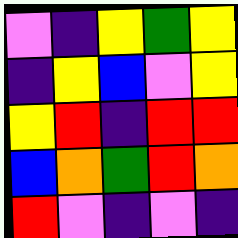[["violet", "indigo", "yellow", "green", "yellow"], ["indigo", "yellow", "blue", "violet", "yellow"], ["yellow", "red", "indigo", "red", "red"], ["blue", "orange", "green", "red", "orange"], ["red", "violet", "indigo", "violet", "indigo"]]